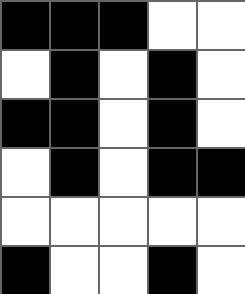[["black", "black", "black", "white", "white"], ["white", "black", "white", "black", "white"], ["black", "black", "white", "black", "white"], ["white", "black", "white", "black", "black"], ["white", "white", "white", "white", "white"], ["black", "white", "white", "black", "white"]]